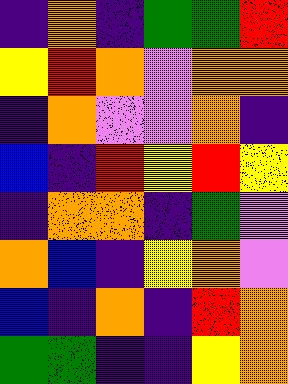[["indigo", "orange", "indigo", "green", "green", "red"], ["yellow", "red", "orange", "violet", "orange", "orange"], ["indigo", "orange", "violet", "violet", "orange", "indigo"], ["blue", "indigo", "red", "yellow", "red", "yellow"], ["indigo", "orange", "orange", "indigo", "green", "violet"], ["orange", "blue", "indigo", "yellow", "orange", "violet"], ["blue", "indigo", "orange", "indigo", "red", "orange"], ["green", "green", "indigo", "indigo", "yellow", "orange"]]